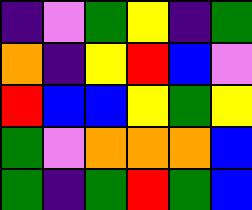[["indigo", "violet", "green", "yellow", "indigo", "green"], ["orange", "indigo", "yellow", "red", "blue", "violet"], ["red", "blue", "blue", "yellow", "green", "yellow"], ["green", "violet", "orange", "orange", "orange", "blue"], ["green", "indigo", "green", "red", "green", "blue"]]